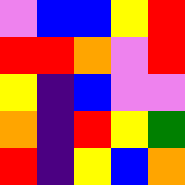[["violet", "blue", "blue", "yellow", "red"], ["red", "red", "orange", "violet", "red"], ["yellow", "indigo", "blue", "violet", "violet"], ["orange", "indigo", "red", "yellow", "green"], ["red", "indigo", "yellow", "blue", "orange"]]